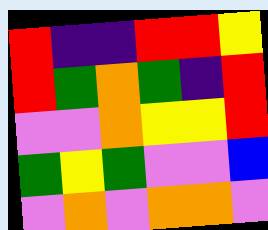[["red", "indigo", "indigo", "red", "red", "yellow"], ["red", "green", "orange", "green", "indigo", "red"], ["violet", "violet", "orange", "yellow", "yellow", "red"], ["green", "yellow", "green", "violet", "violet", "blue"], ["violet", "orange", "violet", "orange", "orange", "violet"]]